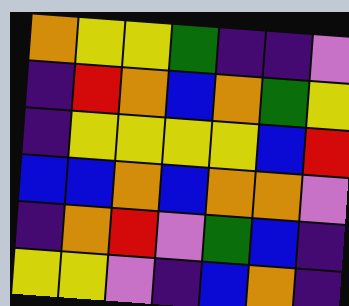[["orange", "yellow", "yellow", "green", "indigo", "indigo", "violet"], ["indigo", "red", "orange", "blue", "orange", "green", "yellow"], ["indigo", "yellow", "yellow", "yellow", "yellow", "blue", "red"], ["blue", "blue", "orange", "blue", "orange", "orange", "violet"], ["indigo", "orange", "red", "violet", "green", "blue", "indigo"], ["yellow", "yellow", "violet", "indigo", "blue", "orange", "indigo"]]